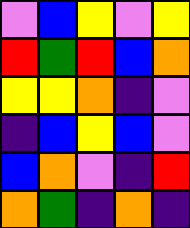[["violet", "blue", "yellow", "violet", "yellow"], ["red", "green", "red", "blue", "orange"], ["yellow", "yellow", "orange", "indigo", "violet"], ["indigo", "blue", "yellow", "blue", "violet"], ["blue", "orange", "violet", "indigo", "red"], ["orange", "green", "indigo", "orange", "indigo"]]